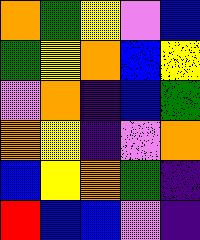[["orange", "green", "yellow", "violet", "blue"], ["green", "yellow", "orange", "blue", "yellow"], ["violet", "orange", "indigo", "blue", "green"], ["orange", "yellow", "indigo", "violet", "orange"], ["blue", "yellow", "orange", "green", "indigo"], ["red", "blue", "blue", "violet", "indigo"]]